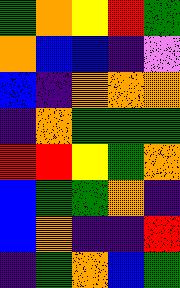[["green", "orange", "yellow", "red", "green"], ["orange", "blue", "blue", "indigo", "violet"], ["blue", "indigo", "orange", "orange", "orange"], ["indigo", "orange", "green", "green", "green"], ["red", "red", "yellow", "green", "orange"], ["blue", "green", "green", "orange", "indigo"], ["blue", "orange", "indigo", "indigo", "red"], ["indigo", "green", "orange", "blue", "green"]]